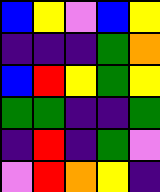[["blue", "yellow", "violet", "blue", "yellow"], ["indigo", "indigo", "indigo", "green", "orange"], ["blue", "red", "yellow", "green", "yellow"], ["green", "green", "indigo", "indigo", "green"], ["indigo", "red", "indigo", "green", "violet"], ["violet", "red", "orange", "yellow", "indigo"]]